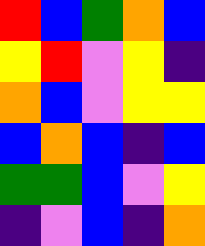[["red", "blue", "green", "orange", "blue"], ["yellow", "red", "violet", "yellow", "indigo"], ["orange", "blue", "violet", "yellow", "yellow"], ["blue", "orange", "blue", "indigo", "blue"], ["green", "green", "blue", "violet", "yellow"], ["indigo", "violet", "blue", "indigo", "orange"]]